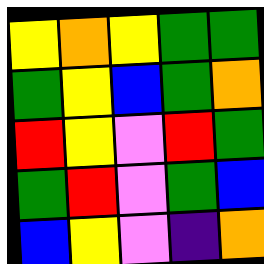[["yellow", "orange", "yellow", "green", "green"], ["green", "yellow", "blue", "green", "orange"], ["red", "yellow", "violet", "red", "green"], ["green", "red", "violet", "green", "blue"], ["blue", "yellow", "violet", "indigo", "orange"]]